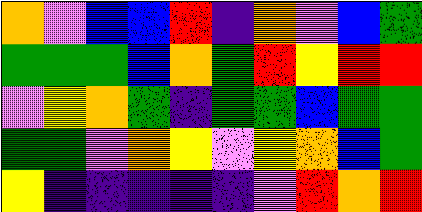[["orange", "violet", "blue", "blue", "red", "indigo", "orange", "violet", "blue", "green"], ["green", "green", "green", "blue", "orange", "green", "red", "yellow", "red", "red"], ["violet", "yellow", "orange", "green", "indigo", "green", "green", "blue", "green", "green"], ["green", "green", "violet", "orange", "yellow", "violet", "yellow", "orange", "blue", "green"], ["yellow", "indigo", "indigo", "indigo", "indigo", "indigo", "violet", "red", "orange", "red"]]